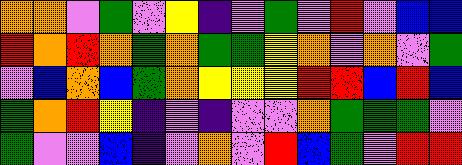[["orange", "orange", "violet", "green", "violet", "yellow", "indigo", "violet", "green", "violet", "red", "violet", "blue", "blue"], ["red", "orange", "red", "orange", "green", "orange", "green", "green", "yellow", "orange", "violet", "orange", "violet", "green"], ["violet", "blue", "orange", "blue", "green", "orange", "yellow", "yellow", "yellow", "red", "red", "blue", "red", "blue"], ["green", "orange", "red", "yellow", "indigo", "violet", "indigo", "violet", "violet", "orange", "green", "green", "green", "violet"], ["green", "violet", "violet", "blue", "indigo", "violet", "orange", "violet", "red", "blue", "green", "violet", "red", "red"]]